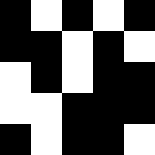[["black", "white", "black", "white", "black"], ["black", "black", "white", "black", "white"], ["white", "black", "white", "black", "black"], ["white", "white", "black", "black", "black"], ["black", "white", "black", "black", "white"]]